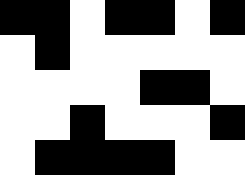[["black", "black", "white", "black", "black", "white", "black"], ["white", "black", "white", "white", "white", "white", "white"], ["white", "white", "white", "white", "black", "black", "white"], ["white", "white", "black", "white", "white", "white", "black"], ["white", "black", "black", "black", "black", "white", "white"]]